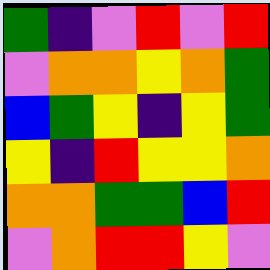[["green", "indigo", "violet", "red", "violet", "red"], ["violet", "orange", "orange", "yellow", "orange", "green"], ["blue", "green", "yellow", "indigo", "yellow", "green"], ["yellow", "indigo", "red", "yellow", "yellow", "orange"], ["orange", "orange", "green", "green", "blue", "red"], ["violet", "orange", "red", "red", "yellow", "violet"]]